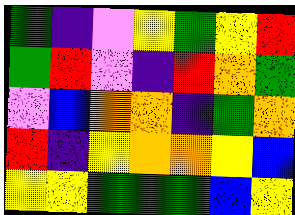[["green", "indigo", "violet", "yellow", "green", "yellow", "red"], ["green", "red", "violet", "indigo", "red", "orange", "green"], ["violet", "blue", "orange", "orange", "indigo", "green", "orange"], ["red", "indigo", "yellow", "orange", "orange", "yellow", "blue"], ["yellow", "yellow", "green", "green", "green", "blue", "yellow"]]